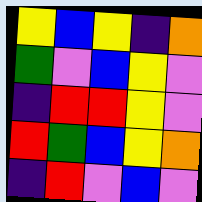[["yellow", "blue", "yellow", "indigo", "orange"], ["green", "violet", "blue", "yellow", "violet"], ["indigo", "red", "red", "yellow", "violet"], ["red", "green", "blue", "yellow", "orange"], ["indigo", "red", "violet", "blue", "violet"]]